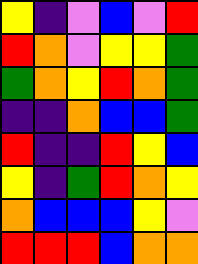[["yellow", "indigo", "violet", "blue", "violet", "red"], ["red", "orange", "violet", "yellow", "yellow", "green"], ["green", "orange", "yellow", "red", "orange", "green"], ["indigo", "indigo", "orange", "blue", "blue", "green"], ["red", "indigo", "indigo", "red", "yellow", "blue"], ["yellow", "indigo", "green", "red", "orange", "yellow"], ["orange", "blue", "blue", "blue", "yellow", "violet"], ["red", "red", "red", "blue", "orange", "orange"]]